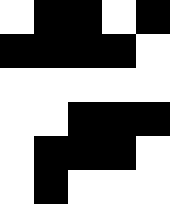[["white", "black", "black", "white", "black"], ["black", "black", "black", "black", "white"], ["white", "white", "white", "white", "white"], ["white", "white", "black", "black", "black"], ["white", "black", "black", "black", "white"], ["white", "black", "white", "white", "white"]]